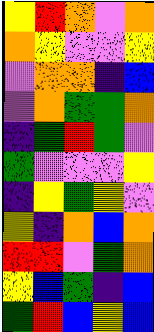[["yellow", "red", "orange", "violet", "orange"], ["orange", "yellow", "violet", "violet", "yellow"], ["violet", "orange", "orange", "indigo", "blue"], ["violet", "orange", "green", "green", "orange"], ["indigo", "green", "red", "green", "violet"], ["green", "violet", "violet", "violet", "yellow"], ["indigo", "yellow", "green", "yellow", "violet"], ["yellow", "indigo", "orange", "blue", "orange"], ["red", "red", "violet", "green", "orange"], ["yellow", "blue", "green", "indigo", "blue"], ["green", "red", "blue", "yellow", "blue"]]